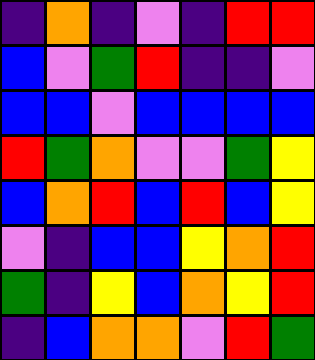[["indigo", "orange", "indigo", "violet", "indigo", "red", "red"], ["blue", "violet", "green", "red", "indigo", "indigo", "violet"], ["blue", "blue", "violet", "blue", "blue", "blue", "blue"], ["red", "green", "orange", "violet", "violet", "green", "yellow"], ["blue", "orange", "red", "blue", "red", "blue", "yellow"], ["violet", "indigo", "blue", "blue", "yellow", "orange", "red"], ["green", "indigo", "yellow", "blue", "orange", "yellow", "red"], ["indigo", "blue", "orange", "orange", "violet", "red", "green"]]